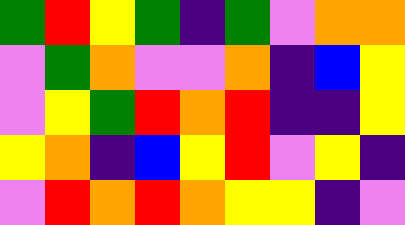[["green", "red", "yellow", "green", "indigo", "green", "violet", "orange", "orange"], ["violet", "green", "orange", "violet", "violet", "orange", "indigo", "blue", "yellow"], ["violet", "yellow", "green", "red", "orange", "red", "indigo", "indigo", "yellow"], ["yellow", "orange", "indigo", "blue", "yellow", "red", "violet", "yellow", "indigo"], ["violet", "red", "orange", "red", "orange", "yellow", "yellow", "indigo", "violet"]]